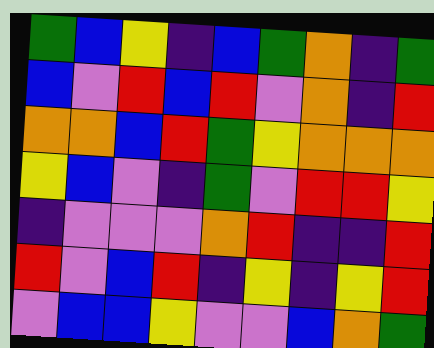[["green", "blue", "yellow", "indigo", "blue", "green", "orange", "indigo", "green"], ["blue", "violet", "red", "blue", "red", "violet", "orange", "indigo", "red"], ["orange", "orange", "blue", "red", "green", "yellow", "orange", "orange", "orange"], ["yellow", "blue", "violet", "indigo", "green", "violet", "red", "red", "yellow"], ["indigo", "violet", "violet", "violet", "orange", "red", "indigo", "indigo", "red"], ["red", "violet", "blue", "red", "indigo", "yellow", "indigo", "yellow", "red"], ["violet", "blue", "blue", "yellow", "violet", "violet", "blue", "orange", "green"]]